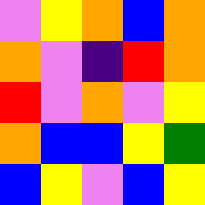[["violet", "yellow", "orange", "blue", "orange"], ["orange", "violet", "indigo", "red", "orange"], ["red", "violet", "orange", "violet", "yellow"], ["orange", "blue", "blue", "yellow", "green"], ["blue", "yellow", "violet", "blue", "yellow"]]